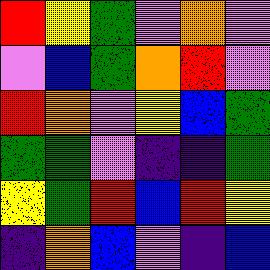[["red", "yellow", "green", "violet", "orange", "violet"], ["violet", "blue", "green", "orange", "red", "violet"], ["red", "orange", "violet", "yellow", "blue", "green"], ["green", "green", "violet", "indigo", "indigo", "green"], ["yellow", "green", "red", "blue", "red", "yellow"], ["indigo", "orange", "blue", "violet", "indigo", "blue"]]